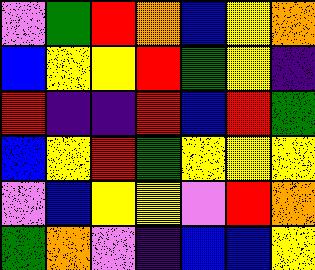[["violet", "green", "red", "orange", "blue", "yellow", "orange"], ["blue", "yellow", "yellow", "red", "green", "yellow", "indigo"], ["red", "indigo", "indigo", "red", "blue", "red", "green"], ["blue", "yellow", "red", "green", "yellow", "yellow", "yellow"], ["violet", "blue", "yellow", "yellow", "violet", "red", "orange"], ["green", "orange", "violet", "indigo", "blue", "blue", "yellow"]]